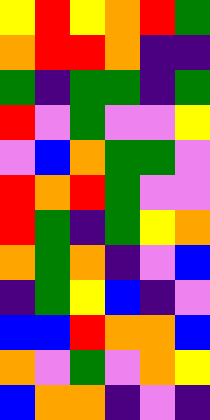[["yellow", "red", "yellow", "orange", "red", "green"], ["orange", "red", "red", "orange", "indigo", "indigo"], ["green", "indigo", "green", "green", "indigo", "green"], ["red", "violet", "green", "violet", "violet", "yellow"], ["violet", "blue", "orange", "green", "green", "violet"], ["red", "orange", "red", "green", "violet", "violet"], ["red", "green", "indigo", "green", "yellow", "orange"], ["orange", "green", "orange", "indigo", "violet", "blue"], ["indigo", "green", "yellow", "blue", "indigo", "violet"], ["blue", "blue", "red", "orange", "orange", "blue"], ["orange", "violet", "green", "violet", "orange", "yellow"], ["blue", "orange", "orange", "indigo", "violet", "indigo"]]